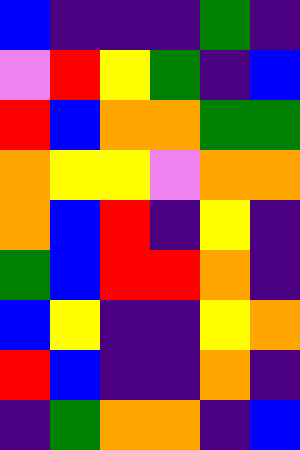[["blue", "indigo", "indigo", "indigo", "green", "indigo"], ["violet", "red", "yellow", "green", "indigo", "blue"], ["red", "blue", "orange", "orange", "green", "green"], ["orange", "yellow", "yellow", "violet", "orange", "orange"], ["orange", "blue", "red", "indigo", "yellow", "indigo"], ["green", "blue", "red", "red", "orange", "indigo"], ["blue", "yellow", "indigo", "indigo", "yellow", "orange"], ["red", "blue", "indigo", "indigo", "orange", "indigo"], ["indigo", "green", "orange", "orange", "indigo", "blue"]]